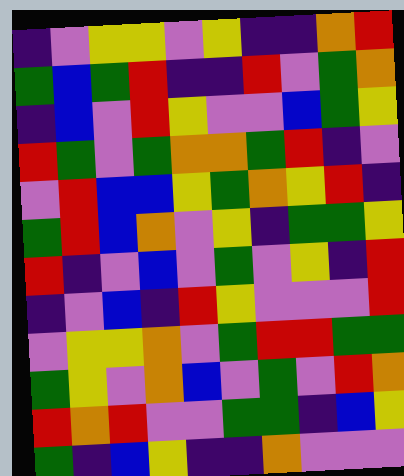[["indigo", "violet", "yellow", "yellow", "violet", "yellow", "indigo", "indigo", "orange", "red"], ["green", "blue", "green", "red", "indigo", "indigo", "red", "violet", "green", "orange"], ["indigo", "blue", "violet", "red", "yellow", "violet", "violet", "blue", "green", "yellow"], ["red", "green", "violet", "green", "orange", "orange", "green", "red", "indigo", "violet"], ["violet", "red", "blue", "blue", "yellow", "green", "orange", "yellow", "red", "indigo"], ["green", "red", "blue", "orange", "violet", "yellow", "indigo", "green", "green", "yellow"], ["red", "indigo", "violet", "blue", "violet", "green", "violet", "yellow", "indigo", "red"], ["indigo", "violet", "blue", "indigo", "red", "yellow", "violet", "violet", "violet", "red"], ["violet", "yellow", "yellow", "orange", "violet", "green", "red", "red", "green", "green"], ["green", "yellow", "violet", "orange", "blue", "violet", "green", "violet", "red", "orange"], ["red", "orange", "red", "violet", "violet", "green", "green", "indigo", "blue", "yellow"], ["green", "indigo", "blue", "yellow", "indigo", "indigo", "orange", "violet", "violet", "violet"]]